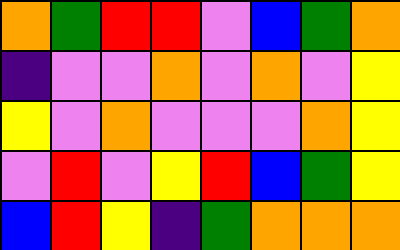[["orange", "green", "red", "red", "violet", "blue", "green", "orange"], ["indigo", "violet", "violet", "orange", "violet", "orange", "violet", "yellow"], ["yellow", "violet", "orange", "violet", "violet", "violet", "orange", "yellow"], ["violet", "red", "violet", "yellow", "red", "blue", "green", "yellow"], ["blue", "red", "yellow", "indigo", "green", "orange", "orange", "orange"]]